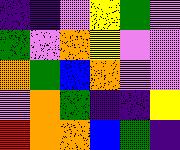[["indigo", "indigo", "violet", "yellow", "green", "violet"], ["green", "violet", "orange", "yellow", "violet", "violet"], ["orange", "green", "blue", "orange", "violet", "violet"], ["violet", "orange", "green", "indigo", "indigo", "yellow"], ["red", "orange", "orange", "blue", "green", "indigo"]]